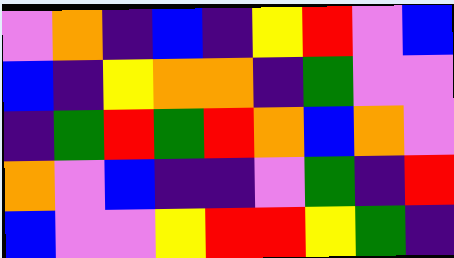[["violet", "orange", "indigo", "blue", "indigo", "yellow", "red", "violet", "blue"], ["blue", "indigo", "yellow", "orange", "orange", "indigo", "green", "violet", "violet"], ["indigo", "green", "red", "green", "red", "orange", "blue", "orange", "violet"], ["orange", "violet", "blue", "indigo", "indigo", "violet", "green", "indigo", "red"], ["blue", "violet", "violet", "yellow", "red", "red", "yellow", "green", "indigo"]]